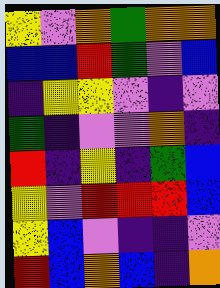[["yellow", "violet", "orange", "green", "orange", "orange"], ["blue", "blue", "red", "green", "violet", "blue"], ["indigo", "yellow", "yellow", "violet", "indigo", "violet"], ["green", "indigo", "violet", "violet", "orange", "indigo"], ["red", "indigo", "yellow", "indigo", "green", "blue"], ["yellow", "violet", "red", "red", "red", "blue"], ["yellow", "blue", "violet", "indigo", "indigo", "violet"], ["red", "blue", "orange", "blue", "indigo", "orange"]]